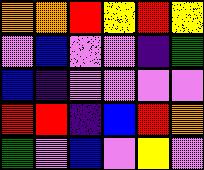[["orange", "orange", "red", "yellow", "red", "yellow"], ["violet", "blue", "violet", "violet", "indigo", "green"], ["blue", "indigo", "violet", "violet", "violet", "violet"], ["red", "red", "indigo", "blue", "red", "orange"], ["green", "violet", "blue", "violet", "yellow", "violet"]]